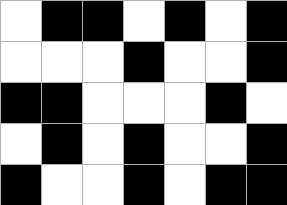[["white", "black", "black", "white", "black", "white", "black"], ["white", "white", "white", "black", "white", "white", "black"], ["black", "black", "white", "white", "white", "black", "white"], ["white", "black", "white", "black", "white", "white", "black"], ["black", "white", "white", "black", "white", "black", "black"]]